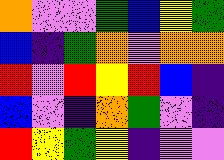[["orange", "violet", "violet", "green", "blue", "yellow", "green"], ["blue", "indigo", "green", "orange", "violet", "orange", "orange"], ["red", "violet", "red", "yellow", "red", "blue", "indigo"], ["blue", "violet", "indigo", "orange", "green", "violet", "indigo"], ["red", "yellow", "green", "yellow", "indigo", "violet", "violet"]]